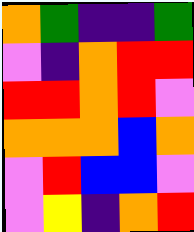[["orange", "green", "indigo", "indigo", "green"], ["violet", "indigo", "orange", "red", "red"], ["red", "red", "orange", "red", "violet"], ["orange", "orange", "orange", "blue", "orange"], ["violet", "red", "blue", "blue", "violet"], ["violet", "yellow", "indigo", "orange", "red"]]